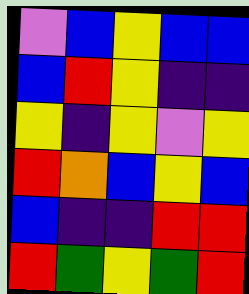[["violet", "blue", "yellow", "blue", "blue"], ["blue", "red", "yellow", "indigo", "indigo"], ["yellow", "indigo", "yellow", "violet", "yellow"], ["red", "orange", "blue", "yellow", "blue"], ["blue", "indigo", "indigo", "red", "red"], ["red", "green", "yellow", "green", "red"]]